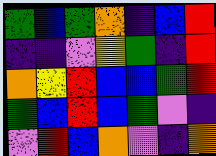[["green", "blue", "green", "orange", "indigo", "blue", "red"], ["indigo", "indigo", "violet", "yellow", "green", "indigo", "red"], ["orange", "yellow", "red", "blue", "blue", "green", "red"], ["green", "blue", "red", "blue", "green", "violet", "indigo"], ["violet", "red", "blue", "orange", "violet", "indigo", "orange"]]